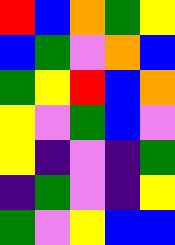[["red", "blue", "orange", "green", "yellow"], ["blue", "green", "violet", "orange", "blue"], ["green", "yellow", "red", "blue", "orange"], ["yellow", "violet", "green", "blue", "violet"], ["yellow", "indigo", "violet", "indigo", "green"], ["indigo", "green", "violet", "indigo", "yellow"], ["green", "violet", "yellow", "blue", "blue"]]